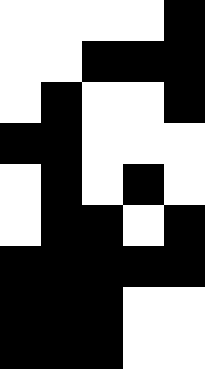[["white", "white", "white", "white", "black"], ["white", "white", "black", "black", "black"], ["white", "black", "white", "white", "black"], ["black", "black", "white", "white", "white"], ["white", "black", "white", "black", "white"], ["white", "black", "black", "white", "black"], ["black", "black", "black", "black", "black"], ["black", "black", "black", "white", "white"], ["black", "black", "black", "white", "white"]]